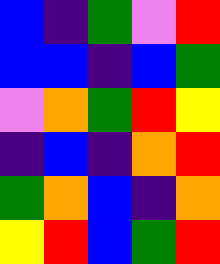[["blue", "indigo", "green", "violet", "red"], ["blue", "blue", "indigo", "blue", "green"], ["violet", "orange", "green", "red", "yellow"], ["indigo", "blue", "indigo", "orange", "red"], ["green", "orange", "blue", "indigo", "orange"], ["yellow", "red", "blue", "green", "red"]]